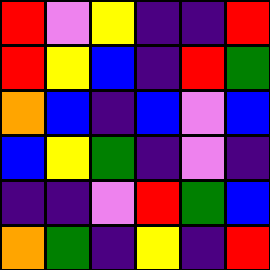[["red", "violet", "yellow", "indigo", "indigo", "red"], ["red", "yellow", "blue", "indigo", "red", "green"], ["orange", "blue", "indigo", "blue", "violet", "blue"], ["blue", "yellow", "green", "indigo", "violet", "indigo"], ["indigo", "indigo", "violet", "red", "green", "blue"], ["orange", "green", "indigo", "yellow", "indigo", "red"]]